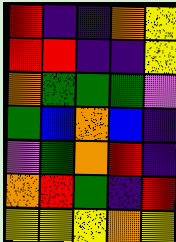[["red", "indigo", "indigo", "orange", "yellow"], ["red", "red", "indigo", "indigo", "yellow"], ["orange", "green", "green", "green", "violet"], ["green", "blue", "orange", "blue", "indigo"], ["violet", "green", "orange", "red", "indigo"], ["orange", "red", "green", "indigo", "red"], ["yellow", "yellow", "yellow", "orange", "yellow"]]